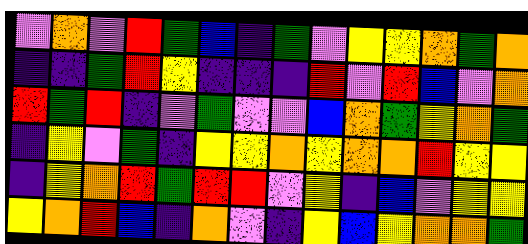[["violet", "orange", "violet", "red", "green", "blue", "indigo", "green", "violet", "yellow", "yellow", "orange", "green", "orange"], ["indigo", "indigo", "green", "red", "yellow", "indigo", "indigo", "indigo", "red", "violet", "red", "blue", "violet", "orange"], ["red", "green", "red", "indigo", "violet", "green", "violet", "violet", "blue", "orange", "green", "yellow", "orange", "green"], ["indigo", "yellow", "violet", "green", "indigo", "yellow", "yellow", "orange", "yellow", "orange", "orange", "red", "yellow", "yellow"], ["indigo", "yellow", "orange", "red", "green", "red", "red", "violet", "yellow", "indigo", "blue", "violet", "yellow", "yellow"], ["yellow", "orange", "red", "blue", "indigo", "orange", "violet", "indigo", "yellow", "blue", "yellow", "orange", "orange", "green"]]